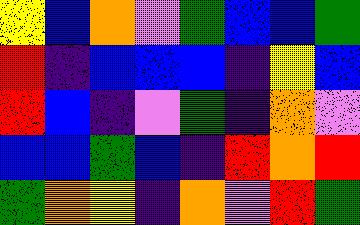[["yellow", "blue", "orange", "violet", "green", "blue", "blue", "green"], ["red", "indigo", "blue", "blue", "blue", "indigo", "yellow", "blue"], ["red", "blue", "indigo", "violet", "green", "indigo", "orange", "violet"], ["blue", "blue", "green", "blue", "indigo", "red", "orange", "red"], ["green", "orange", "yellow", "indigo", "orange", "violet", "red", "green"]]